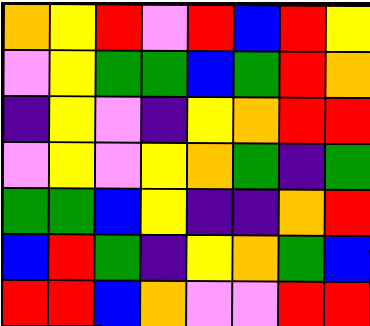[["orange", "yellow", "red", "violet", "red", "blue", "red", "yellow"], ["violet", "yellow", "green", "green", "blue", "green", "red", "orange"], ["indigo", "yellow", "violet", "indigo", "yellow", "orange", "red", "red"], ["violet", "yellow", "violet", "yellow", "orange", "green", "indigo", "green"], ["green", "green", "blue", "yellow", "indigo", "indigo", "orange", "red"], ["blue", "red", "green", "indigo", "yellow", "orange", "green", "blue"], ["red", "red", "blue", "orange", "violet", "violet", "red", "red"]]